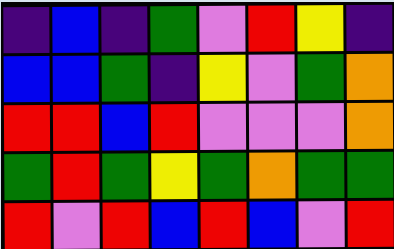[["indigo", "blue", "indigo", "green", "violet", "red", "yellow", "indigo"], ["blue", "blue", "green", "indigo", "yellow", "violet", "green", "orange"], ["red", "red", "blue", "red", "violet", "violet", "violet", "orange"], ["green", "red", "green", "yellow", "green", "orange", "green", "green"], ["red", "violet", "red", "blue", "red", "blue", "violet", "red"]]